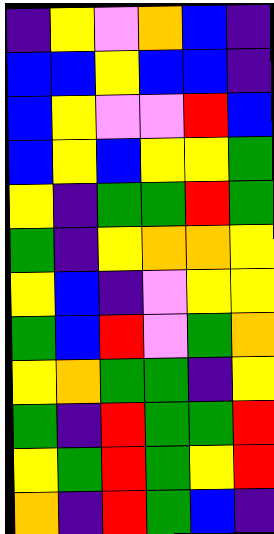[["indigo", "yellow", "violet", "orange", "blue", "indigo"], ["blue", "blue", "yellow", "blue", "blue", "indigo"], ["blue", "yellow", "violet", "violet", "red", "blue"], ["blue", "yellow", "blue", "yellow", "yellow", "green"], ["yellow", "indigo", "green", "green", "red", "green"], ["green", "indigo", "yellow", "orange", "orange", "yellow"], ["yellow", "blue", "indigo", "violet", "yellow", "yellow"], ["green", "blue", "red", "violet", "green", "orange"], ["yellow", "orange", "green", "green", "indigo", "yellow"], ["green", "indigo", "red", "green", "green", "red"], ["yellow", "green", "red", "green", "yellow", "red"], ["orange", "indigo", "red", "green", "blue", "indigo"]]